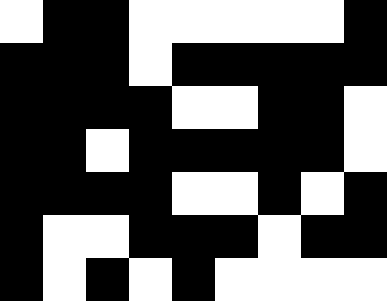[["white", "black", "black", "white", "white", "white", "white", "white", "black"], ["black", "black", "black", "white", "black", "black", "black", "black", "black"], ["black", "black", "black", "black", "white", "white", "black", "black", "white"], ["black", "black", "white", "black", "black", "black", "black", "black", "white"], ["black", "black", "black", "black", "white", "white", "black", "white", "black"], ["black", "white", "white", "black", "black", "black", "white", "black", "black"], ["black", "white", "black", "white", "black", "white", "white", "white", "white"]]